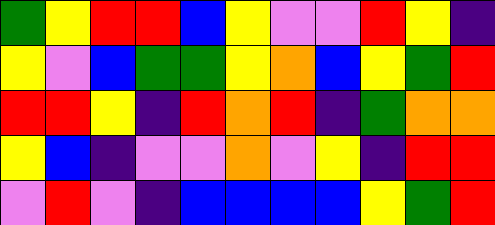[["green", "yellow", "red", "red", "blue", "yellow", "violet", "violet", "red", "yellow", "indigo"], ["yellow", "violet", "blue", "green", "green", "yellow", "orange", "blue", "yellow", "green", "red"], ["red", "red", "yellow", "indigo", "red", "orange", "red", "indigo", "green", "orange", "orange"], ["yellow", "blue", "indigo", "violet", "violet", "orange", "violet", "yellow", "indigo", "red", "red"], ["violet", "red", "violet", "indigo", "blue", "blue", "blue", "blue", "yellow", "green", "red"]]